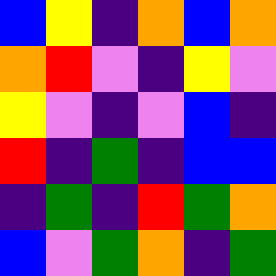[["blue", "yellow", "indigo", "orange", "blue", "orange"], ["orange", "red", "violet", "indigo", "yellow", "violet"], ["yellow", "violet", "indigo", "violet", "blue", "indigo"], ["red", "indigo", "green", "indigo", "blue", "blue"], ["indigo", "green", "indigo", "red", "green", "orange"], ["blue", "violet", "green", "orange", "indigo", "green"]]